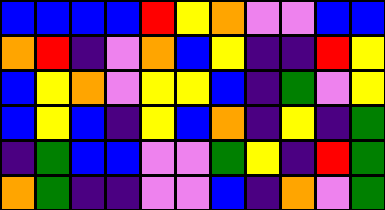[["blue", "blue", "blue", "blue", "red", "yellow", "orange", "violet", "violet", "blue", "blue"], ["orange", "red", "indigo", "violet", "orange", "blue", "yellow", "indigo", "indigo", "red", "yellow"], ["blue", "yellow", "orange", "violet", "yellow", "yellow", "blue", "indigo", "green", "violet", "yellow"], ["blue", "yellow", "blue", "indigo", "yellow", "blue", "orange", "indigo", "yellow", "indigo", "green"], ["indigo", "green", "blue", "blue", "violet", "violet", "green", "yellow", "indigo", "red", "green"], ["orange", "green", "indigo", "indigo", "violet", "violet", "blue", "indigo", "orange", "violet", "green"]]